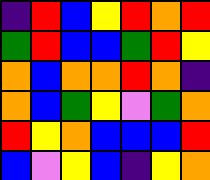[["indigo", "red", "blue", "yellow", "red", "orange", "red"], ["green", "red", "blue", "blue", "green", "red", "yellow"], ["orange", "blue", "orange", "orange", "red", "orange", "indigo"], ["orange", "blue", "green", "yellow", "violet", "green", "orange"], ["red", "yellow", "orange", "blue", "blue", "blue", "red"], ["blue", "violet", "yellow", "blue", "indigo", "yellow", "orange"]]